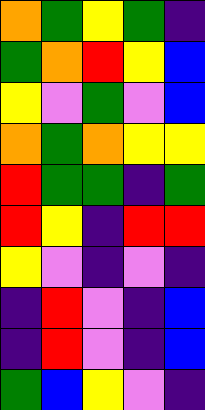[["orange", "green", "yellow", "green", "indigo"], ["green", "orange", "red", "yellow", "blue"], ["yellow", "violet", "green", "violet", "blue"], ["orange", "green", "orange", "yellow", "yellow"], ["red", "green", "green", "indigo", "green"], ["red", "yellow", "indigo", "red", "red"], ["yellow", "violet", "indigo", "violet", "indigo"], ["indigo", "red", "violet", "indigo", "blue"], ["indigo", "red", "violet", "indigo", "blue"], ["green", "blue", "yellow", "violet", "indigo"]]